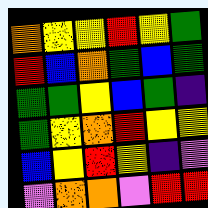[["orange", "yellow", "yellow", "red", "yellow", "green"], ["red", "blue", "orange", "green", "blue", "green"], ["green", "green", "yellow", "blue", "green", "indigo"], ["green", "yellow", "orange", "red", "yellow", "yellow"], ["blue", "yellow", "red", "yellow", "indigo", "violet"], ["violet", "orange", "orange", "violet", "red", "red"]]